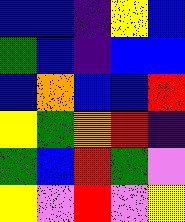[["blue", "blue", "indigo", "yellow", "blue"], ["green", "blue", "indigo", "blue", "blue"], ["blue", "orange", "blue", "blue", "red"], ["yellow", "green", "orange", "red", "indigo"], ["green", "blue", "red", "green", "violet"], ["yellow", "violet", "red", "violet", "yellow"]]